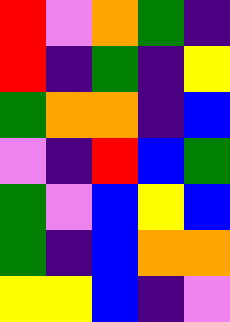[["red", "violet", "orange", "green", "indigo"], ["red", "indigo", "green", "indigo", "yellow"], ["green", "orange", "orange", "indigo", "blue"], ["violet", "indigo", "red", "blue", "green"], ["green", "violet", "blue", "yellow", "blue"], ["green", "indigo", "blue", "orange", "orange"], ["yellow", "yellow", "blue", "indigo", "violet"]]